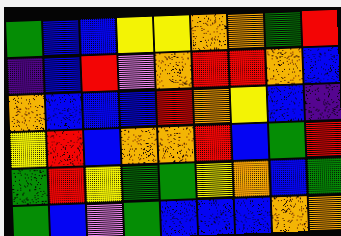[["green", "blue", "blue", "yellow", "yellow", "orange", "orange", "green", "red"], ["indigo", "blue", "red", "violet", "orange", "red", "red", "orange", "blue"], ["orange", "blue", "blue", "blue", "red", "orange", "yellow", "blue", "indigo"], ["yellow", "red", "blue", "orange", "orange", "red", "blue", "green", "red"], ["green", "red", "yellow", "green", "green", "yellow", "orange", "blue", "green"], ["green", "blue", "violet", "green", "blue", "blue", "blue", "orange", "orange"]]